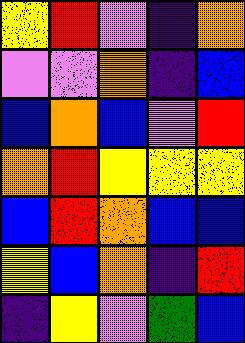[["yellow", "red", "violet", "indigo", "orange"], ["violet", "violet", "orange", "indigo", "blue"], ["blue", "orange", "blue", "violet", "red"], ["orange", "red", "yellow", "yellow", "yellow"], ["blue", "red", "orange", "blue", "blue"], ["yellow", "blue", "orange", "indigo", "red"], ["indigo", "yellow", "violet", "green", "blue"]]